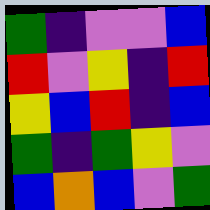[["green", "indigo", "violet", "violet", "blue"], ["red", "violet", "yellow", "indigo", "red"], ["yellow", "blue", "red", "indigo", "blue"], ["green", "indigo", "green", "yellow", "violet"], ["blue", "orange", "blue", "violet", "green"]]